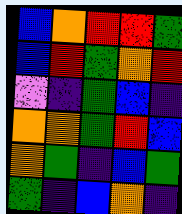[["blue", "orange", "red", "red", "green"], ["blue", "red", "green", "orange", "red"], ["violet", "indigo", "green", "blue", "indigo"], ["orange", "orange", "green", "red", "blue"], ["orange", "green", "indigo", "blue", "green"], ["green", "indigo", "blue", "orange", "indigo"]]